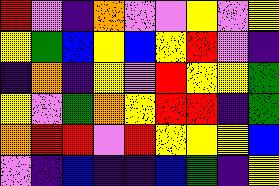[["red", "violet", "indigo", "orange", "violet", "violet", "yellow", "violet", "yellow"], ["yellow", "green", "blue", "yellow", "blue", "yellow", "red", "violet", "indigo"], ["indigo", "orange", "indigo", "yellow", "violet", "red", "yellow", "yellow", "green"], ["yellow", "violet", "green", "orange", "yellow", "red", "red", "indigo", "green"], ["orange", "red", "red", "violet", "red", "yellow", "yellow", "yellow", "blue"], ["violet", "indigo", "blue", "indigo", "indigo", "blue", "green", "indigo", "yellow"]]